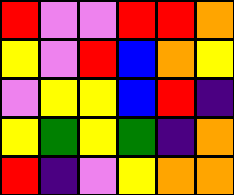[["red", "violet", "violet", "red", "red", "orange"], ["yellow", "violet", "red", "blue", "orange", "yellow"], ["violet", "yellow", "yellow", "blue", "red", "indigo"], ["yellow", "green", "yellow", "green", "indigo", "orange"], ["red", "indigo", "violet", "yellow", "orange", "orange"]]